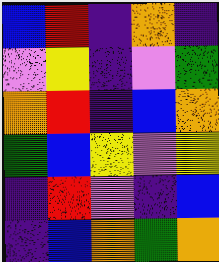[["blue", "red", "indigo", "orange", "indigo"], ["violet", "yellow", "indigo", "violet", "green"], ["orange", "red", "indigo", "blue", "orange"], ["green", "blue", "yellow", "violet", "yellow"], ["indigo", "red", "violet", "indigo", "blue"], ["indigo", "blue", "orange", "green", "orange"]]